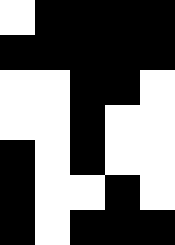[["white", "black", "black", "black", "black"], ["black", "black", "black", "black", "black"], ["white", "white", "black", "black", "white"], ["white", "white", "black", "white", "white"], ["black", "white", "black", "white", "white"], ["black", "white", "white", "black", "white"], ["black", "white", "black", "black", "black"]]